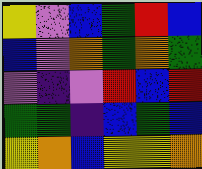[["yellow", "violet", "blue", "green", "red", "blue"], ["blue", "violet", "orange", "green", "orange", "green"], ["violet", "indigo", "violet", "red", "blue", "red"], ["green", "green", "indigo", "blue", "green", "blue"], ["yellow", "orange", "blue", "yellow", "yellow", "orange"]]